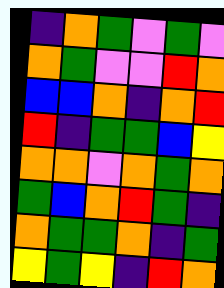[["indigo", "orange", "green", "violet", "green", "violet"], ["orange", "green", "violet", "violet", "red", "orange"], ["blue", "blue", "orange", "indigo", "orange", "red"], ["red", "indigo", "green", "green", "blue", "yellow"], ["orange", "orange", "violet", "orange", "green", "orange"], ["green", "blue", "orange", "red", "green", "indigo"], ["orange", "green", "green", "orange", "indigo", "green"], ["yellow", "green", "yellow", "indigo", "red", "orange"]]